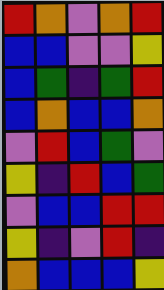[["red", "orange", "violet", "orange", "red"], ["blue", "blue", "violet", "violet", "yellow"], ["blue", "green", "indigo", "green", "red"], ["blue", "orange", "blue", "blue", "orange"], ["violet", "red", "blue", "green", "violet"], ["yellow", "indigo", "red", "blue", "green"], ["violet", "blue", "blue", "red", "red"], ["yellow", "indigo", "violet", "red", "indigo"], ["orange", "blue", "blue", "blue", "yellow"]]